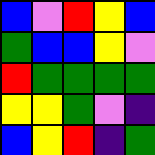[["blue", "violet", "red", "yellow", "blue"], ["green", "blue", "blue", "yellow", "violet"], ["red", "green", "green", "green", "green"], ["yellow", "yellow", "green", "violet", "indigo"], ["blue", "yellow", "red", "indigo", "green"]]